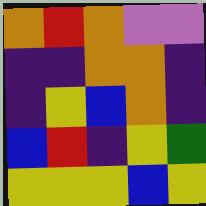[["orange", "red", "orange", "violet", "violet"], ["indigo", "indigo", "orange", "orange", "indigo"], ["indigo", "yellow", "blue", "orange", "indigo"], ["blue", "red", "indigo", "yellow", "green"], ["yellow", "yellow", "yellow", "blue", "yellow"]]